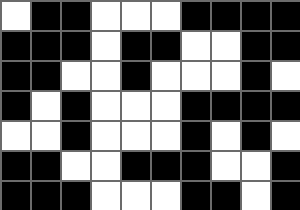[["white", "black", "black", "white", "white", "white", "black", "black", "black", "black"], ["black", "black", "black", "white", "black", "black", "white", "white", "black", "black"], ["black", "black", "white", "white", "black", "white", "white", "white", "black", "white"], ["black", "white", "black", "white", "white", "white", "black", "black", "black", "black"], ["white", "white", "black", "white", "white", "white", "black", "white", "black", "white"], ["black", "black", "white", "white", "black", "black", "black", "white", "white", "black"], ["black", "black", "black", "white", "white", "white", "black", "black", "white", "black"]]